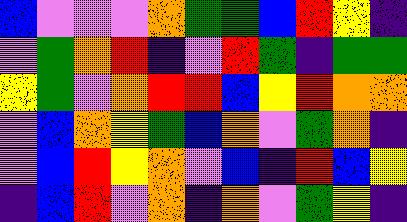[["blue", "violet", "violet", "violet", "orange", "green", "green", "blue", "red", "yellow", "indigo"], ["violet", "green", "orange", "red", "indigo", "violet", "red", "green", "indigo", "green", "green"], ["yellow", "green", "violet", "orange", "red", "red", "blue", "yellow", "red", "orange", "orange"], ["violet", "blue", "orange", "yellow", "green", "blue", "orange", "violet", "green", "orange", "indigo"], ["violet", "blue", "red", "yellow", "orange", "violet", "blue", "indigo", "red", "blue", "yellow"], ["indigo", "blue", "red", "violet", "orange", "indigo", "orange", "violet", "green", "yellow", "indigo"]]